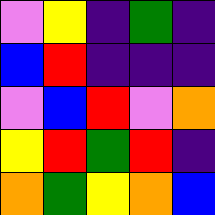[["violet", "yellow", "indigo", "green", "indigo"], ["blue", "red", "indigo", "indigo", "indigo"], ["violet", "blue", "red", "violet", "orange"], ["yellow", "red", "green", "red", "indigo"], ["orange", "green", "yellow", "orange", "blue"]]